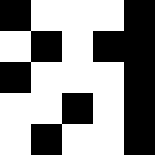[["black", "white", "white", "white", "black"], ["white", "black", "white", "black", "black"], ["black", "white", "white", "white", "black"], ["white", "white", "black", "white", "black"], ["white", "black", "white", "white", "black"]]